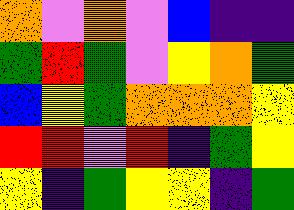[["orange", "violet", "orange", "violet", "blue", "indigo", "indigo"], ["green", "red", "green", "violet", "yellow", "orange", "green"], ["blue", "yellow", "green", "orange", "orange", "orange", "yellow"], ["red", "red", "violet", "red", "indigo", "green", "yellow"], ["yellow", "indigo", "green", "yellow", "yellow", "indigo", "green"]]